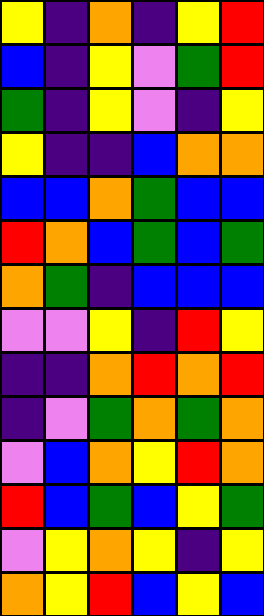[["yellow", "indigo", "orange", "indigo", "yellow", "red"], ["blue", "indigo", "yellow", "violet", "green", "red"], ["green", "indigo", "yellow", "violet", "indigo", "yellow"], ["yellow", "indigo", "indigo", "blue", "orange", "orange"], ["blue", "blue", "orange", "green", "blue", "blue"], ["red", "orange", "blue", "green", "blue", "green"], ["orange", "green", "indigo", "blue", "blue", "blue"], ["violet", "violet", "yellow", "indigo", "red", "yellow"], ["indigo", "indigo", "orange", "red", "orange", "red"], ["indigo", "violet", "green", "orange", "green", "orange"], ["violet", "blue", "orange", "yellow", "red", "orange"], ["red", "blue", "green", "blue", "yellow", "green"], ["violet", "yellow", "orange", "yellow", "indigo", "yellow"], ["orange", "yellow", "red", "blue", "yellow", "blue"]]